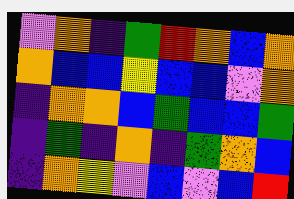[["violet", "orange", "indigo", "green", "red", "orange", "blue", "orange"], ["orange", "blue", "blue", "yellow", "blue", "blue", "violet", "orange"], ["indigo", "orange", "orange", "blue", "green", "blue", "blue", "green"], ["indigo", "green", "indigo", "orange", "indigo", "green", "orange", "blue"], ["indigo", "orange", "yellow", "violet", "blue", "violet", "blue", "red"]]